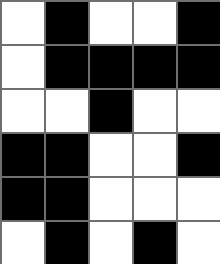[["white", "black", "white", "white", "black"], ["white", "black", "black", "black", "black"], ["white", "white", "black", "white", "white"], ["black", "black", "white", "white", "black"], ["black", "black", "white", "white", "white"], ["white", "black", "white", "black", "white"]]